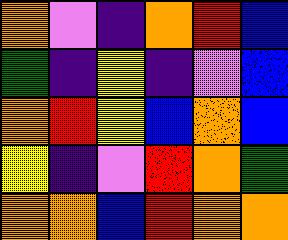[["orange", "violet", "indigo", "orange", "red", "blue"], ["green", "indigo", "yellow", "indigo", "violet", "blue"], ["orange", "red", "yellow", "blue", "orange", "blue"], ["yellow", "indigo", "violet", "red", "orange", "green"], ["orange", "orange", "blue", "red", "orange", "orange"]]